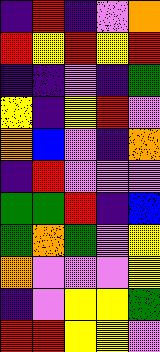[["indigo", "red", "indigo", "violet", "orange"], ["red", "yellow", "red", "yellow", "red"], ["indigo", "indigo", "violet", "indigo", "green"], ["yellow", "indigo", "yellow", "red", "violet"], ["orange", "blue", "violet", "indigo", "orange"], ["indigo", "red", "violet", "violet", "violet"], ["green", "green", "red", "indigo", "blue"], ["green", "orange", "green", "violet", "yellow"], ["orange", "violet", "violet", "violet", "yellow"], ["indigo", "violet", "yellow", "yellow", "green"], ["red", "red", "yellow", "yellow", "violet"]]